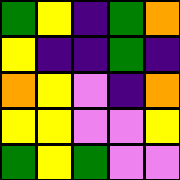[["green", "yellow", "indigo", "green", "orange"], ["yellow", "indigo", "indigo", "green", "indigo"], ["orange", "yellow", "violet", "indigo", "orange"], ["yellow", "yellow", "violet", "violet", "yellow"], ["green", "yellow", "green", "violet", "violet"]]